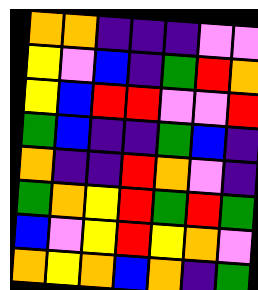[["orange", "orange", "indigo", "indigo", "indigo", "violet", "violet"], ["yellow", "violet", "blue", "indigo", "green", "red", "orange"], ["yellow", "blue", "red", "red", "violet", "violet", "red"], ["green", "blue", "indigo", "indigo", "green", "blue", "indigo"], ["orange", "indigo", "indigo", "red", "orange", "violet", "indigo"], ["green", "orange", "yellow", "red", "green", "red", "green"], ["blue", "violet", "yellow", "red", "yellow", "orange", "violet"], ["orange", "yellow", "orange", "blue", "orange", "indigo", "green"]]